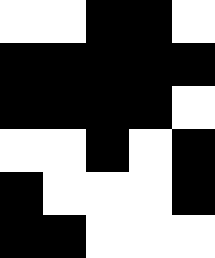[["white", "white", "black", "black", "white"], ["black", "black", "black", "black", "black"], ["black", "black", "black", "black", "white"], ["white", "white", "black", "white", "black"], ["black", "white", "white", "white", "black"], ["black", "black", "white", "white", "white"]]